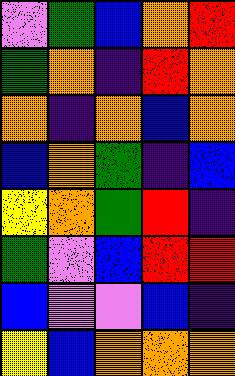[["violet", "green", "blue", "orange", "red"], ["green", "orange", "indigo", "red", "orange"], ["orange", "indigo", "orange", "blue", "orange"], ["blue", "orange", "green", "indigo", "blue"], ["yellow", "orange", "green", "red", "indigo"], ["green", "violet", "blue", "red", "red"], ["blue", "violet", "violet", "blue", "indigo"], ["yellow", "blue", "orange", "orange", "orange"]]